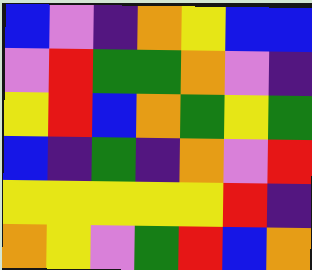[["blue", "violet", "indigo", "orange", "yellow", "blue", "blue"], ["violet", "red", "green", "green", "orange", "violet", "indigo"], ["yellow", "red", "blue", "orange", "green", "yellow", "green"], ["blue", "indigo", "green", "indigo", "orange", "violet", "red"], ["yellow", "yellow", "yellow", "yellow", "yellow", "red", "indigo"], ["orange", "yellow", "violet", "green", "red", "blue", "orange"]]